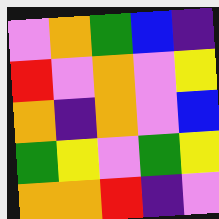[["violet", "orange", "green", "blue", "indigo"], ["red", "violet", "orange", "violet", "yellow"], ["orange", "indigo", "orange", "violet", "blue"], ["green", "yellow", "violet", "green", "yellow"], ["orange", "orange", "red", "indigo", "violet"]]